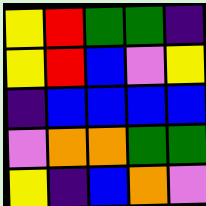[["yellow", "red", "green", "green", "indigo"], ["yellow", "red", "blue", "violet", "yellow"], ["indigo", "blue", "blue", "blue", "blue"], ["violet", "orange", "orange", "green", "green"], ["yellow", "indigo", "blue", "orange", "violet"]]